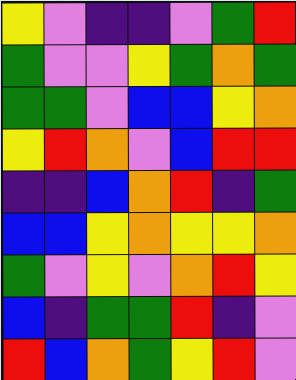[["yellow", "violet", "indigo", "indigo", "violet", "green", "red"], ["green", "violet", "violet", "yellow", "green", "orange", "green"], ["green", "green", "violet", "blue", "blue", "yellow", "orange"], ["yellow", "red", "orange", "violet", "blue", "red", "red"], ["indigo", "indigo", "blue", "orange", "red", "indigo", "green"], ["blue", "blue", "yellow", "orange", "yellow", "yellow", "orange"], ["green", "violet", "yellow", "violet", "orange", "red", "yellow"], ["blue", "indigo", "green", "green", "red", "indigo", "violet"], ["red", "blue", "orange", "green", "yellow", "red", "violet"]]